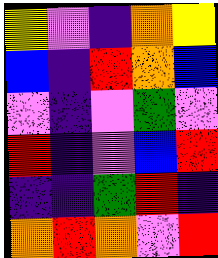[["yellow", "violet", "indigo", "orange", "yellow"], ["blue", "indigo", "red", "orange", "blue"], ["violet", "indigo", "violet", "green", "violet"], ["red", "indigo", "violet", "blue", "red"], ["indigo", "indigo", "green", "red", "indigo"], ["orange", "red", "orange", "violet", "red"]]